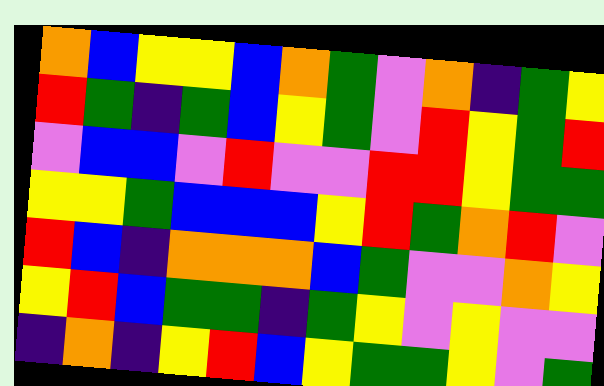[["orange", "blue", "yellow", "yellow", "blue", "orange", "green", "violet", "orange", "indigo", "green", "yellow"], ["red", "green", "indigo", "green", "blue", "yellow", "green", "violet", "red", "yellow", "green", "red"], ["violet", "blue", "blue", "violet", "red", "violet", "violet", "red", "red", "yellow", "green", "green"], ["yellow", "yellow", "green", "blue", "blue", "blue", "yellow", "red", "green", "orange", "red", "violet"], ["red", "blue", "indigo", "orange", "orange", "orange", "blue", "green", "violet", "violet", "orange", "yellow"], ["yellow", "red", "blue", "green", "green", "indigo", "green", "yellow", "violet", "yellow", "violet", "violet"], ["indigo", "orange", "indigo", "yellow", "red", "blue", "yellow", "green", "green", "yellow", "violet", "green"]]